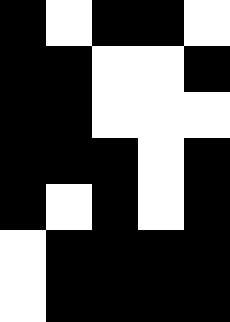[["black", "white", "black", "black", "white"], ["black", "black", "white", "white", "black"], ["black", "black", "white", "white", "white"], ["black", "black", "black", "white", "black"], ["black", "white", "black", "white", "black"], ["white", "black", "black", "black", "black"], ["white", "black", "black", "black", "black"]]